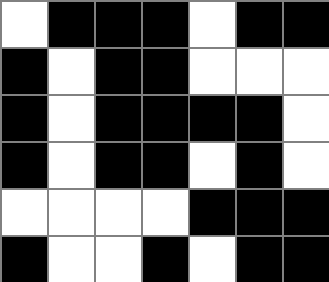[["white", "black", "black", "black", "white", "black", "black"], ["black", "white", "black", "black", "white", "white", "white"], ["black", "white", "black", "black", "black", "black", "white"], ["black", "white", "black", "black", "white", "black", "white"], ["white", "white", "white", "white", "black", "black", "black"], ["black", "white", "white", "black", "white", "black", "black"]]